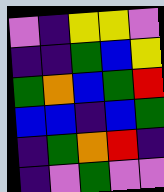[["violet", "indigo", "yellow", "yellow", "violet"], ["indigo", "indigo", "green", "blue", "yellow"], ["green", "orange", "blue", "green", "red"], ["blue", "blue", "indigo", "blue", "green"], ["indigo", "green", "orange", "red", "indigo"], ["indigo", "violet", "green", "violet", "violet"]]